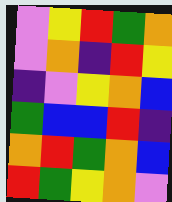[["violet", "yellow", "red", "green", "orange"], ["violet", "orange", "indigo", "red", "yellow"], ["indigo", "violet", "yellow", "orange", "blue"], ["green", "blue", "blue", "red", "indigo"], ["orange", "red", "green", "orange", "blue"], ["red", "green", "yellow", "orange", "violet"]]